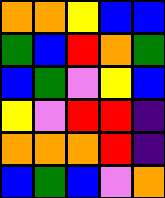[["orange", "orange", "yellow", "blue", "blue"], ["green", "blue", "red", "orange", "green"], ["blue", "green", "violet", "yellow", "blue"], ["yellow", "violet", "red", "red", "indigo"], ["orange", "orange", "orange", "red", "indigo"], ["blue", "green", "blue", "violet", "orange"]]